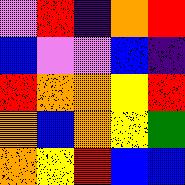[["violet", "red", "indigo", "orange", "red"], ["blue", "violet", "violet", "blue", "indigo"], ["red", "orange", "orange", "yellow", "red"], ["orange", "blue", "orange", "yellow", "green"], ["orange", "yellow", "red", "blue", "blue"]]